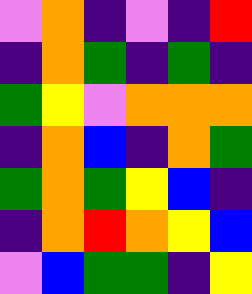[["violet", "orange", "indigo", "violet", "indigo", "red"], ["indigo", "orange", "green", "indigo", "green", "indigo"], ["green", "yellow", "violet", "orange", "orange", "orange"], ["indigo", "orange", "blue", "indigo", "orange", "green"], ["green", "orange", "green", "yellow", "blue", "indigo"], ["indigo", "orange", "red", "orange", "yellow", "blue"], ["violet", "blue", "green", "green", "indigo", "yellow"]]